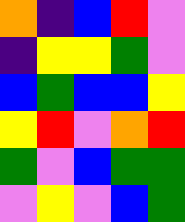[["orange", "indigo", "blue", "red", "violet"], ["indigo", "yellow", "yellow", "green", "violet"], ["blue", "green", "blue", "blue", "yellow"], ["yellow", "red", "violet", "orange", "red"], ["green", "violet", "blue", "green", "green"], ["violet", "yellow", "violet", "blue", "green"]]